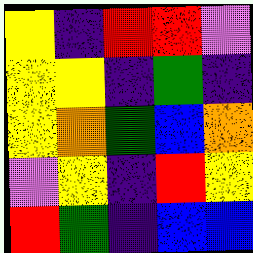[["yellow", "indigo", "red", "red", "violet"], ["yellow", "yellow", "indigo", "green", "indigo"], ["yellow", "orange", "green", "blue", "orange"], ["violet", "yellow", "indigo", "red", "yellow"], ["red", "green", "indigo", "blue", "blue"]]